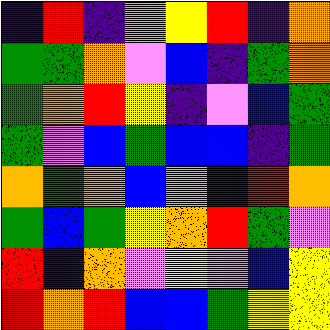[["indigo", "red", "indigo", "orange", "yellow", "red", "indigo", "orange"], ["green", "green", "orange", "violet", "blue", "indigo", "green", "orange"], ["green", "orange", "red", "yellow", "indigo", "violet", "blue", "green"], ["green", "violet", "blue", "green", "blue", "blue", "indigo", "green"], ["orange", "green", "orange", "blue", "violet", "indigo", "red", "orange"], ["green", "blue", "green", "yellow", "orange", "red", "green", "violet"], ["red", "indigo", "orange", "violet", "yellow", "violet", "blue", "yellow"], ["red", "orange", "red", "blue", "blue", "green", "yellow", "yellow"]]